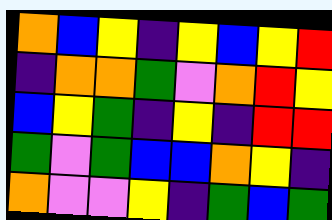[["orange", "blue", "yellow", "indigo", "yellow", "blue", "yellow", "red"], ["indigo", "orange", "orange", "green", "violet", "orange", "red", "yellow"], ["blue", "yellow", "green", "indigo", "yellow", "indigo", "red", "red"], ["green", "violet", "green", "blue", "blue", "orange", "yellow", "indigo"], ["orange", "violet", "violet", "yellow", "indigo", "green", "blue", "green"]]